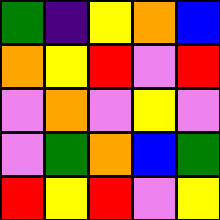[["green", "indigo", "yellow", "orange", "blue"], ["orange", "yellow", "red", "violet", "red"], ["violet", "orange", "violet", "yellow", "violet"], ["violet", "green", "orange", "blue", "green"], ["red", "yellow", "red", "violet", "yellow"]]